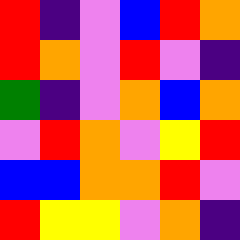[["red", "indigo", "violet", "blue", "red", "orange"], ["red", "orange", "violet", "red", "violet", "indigo"], ["green", "indigo", "violet", "orange", "blue", "orange"], ["violet", "red", "orange", "violet", "yellow", "red"], ["blue", "blue", "orange", "orange", "red", "violet"], ["red", "yellow", "yellow", "violet", "orange", "indigo"]]